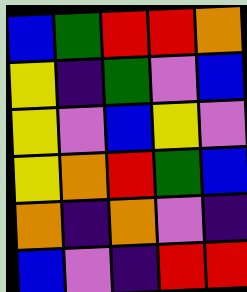[["blue", "green", "red", "red", "orange"], ["yellow", "indigo", "green", "violet", "blue"], ["yellow", "violet", "blue", "yellow", "violet"], ["yellow", "orange", "red", "green", "blue"], ["orange", "indigo", "orange", "violet", "indigo"], ["blue", "violet", "indigo", "red", "red"]]